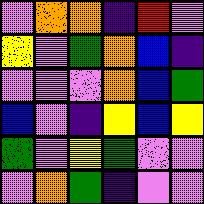[["violet", "orange", "orange", "indigo", "red", "violet"], ["yellow", "violet", "green", "orange", "blue", "indigo"], ["violet", "violet", "violet", "orange", "blue", "green"], ["blue", "violet", "indigo", "yellow", "blue", "yellow"], ["green", "violet", "yellow", "green", "violet", "violet"], ["violet", "orange", "green", "indigo", "violet", "violet"]]